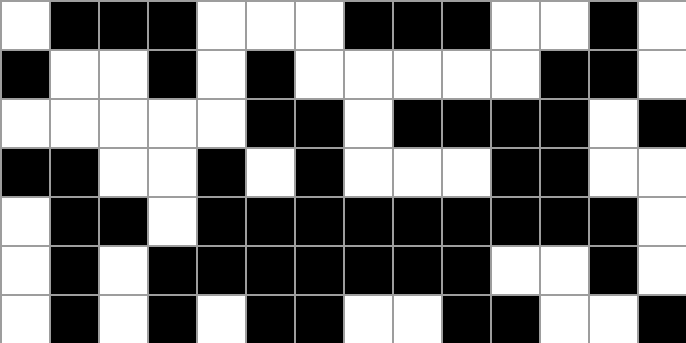[["white", "black", "black", "black", "white", "white", "white", "black", "black", "black", "white", "white", "black", "white"], ["black", "white", "white", "black", "white", "black", "white", "white", "white", "white", "white", "black", "black", "white"], ["white", "white", "white", "white", "white", "black", "black", "white", "black", "black", "black", "black", "white", "black"], ["black", "black", "white", "white", "black", "white", "black", "white", "white", "white", "black", "black", "white", "white"], ["white", "black", "black", "white", "black", "black", "black", "black", "black", "black", "black", "black", "black", "white"], ["white", "black", "white", "black", "black", "black", "black", "black", "black", "black", "white", "white", "black", "white"], ["white", "black", "white", "black", "white", "black", "black", "white", "white", "black", "black", "white", "white", "black"]]